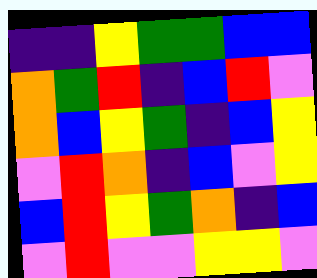[["indigo", "indigo", "yellow", "green", "green", "blue", "blue"], ["orange", "green", "red", "indigo", "blue", "red", "violet"], ["orange", "blue", "yellow", "green", "indigo", "blue", "yellow"], ["violet", "red", "orange", "indigo", "blue", "violet", "yellow"], ["blue", "red", "yellow", "green", "orange", "indigo", "blue"], ["violet", "red", "violet", "violet", "yellow", "yellow", "violet"]]